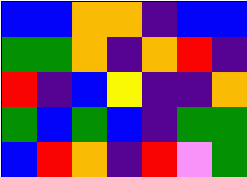[["blue", "blue", "orange", "orange", "indigo", "blue", "blue"], ["green", "green", "orange", "indigo", "orange", "red", "indigo"], ["red", "indigo", "blue", "yellow", "indigo", "indigo", "orange"], ["green", "blue", "green", "blue", "indigo", "green", "green"], ["blue", "red", "orange", "indigo", "red", "violet", "green"]]